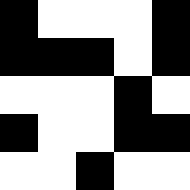[["black", "white", "white", "white", "black"], ["black", "black", "black", "white", "black"], ["white", "white", "white", "black", "white"], ["black", "white", "white", "black", "black"], ["white", "white", "black", "white", "white"]]